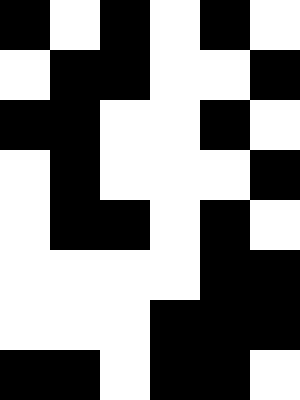[["black", "white", "black", "white", "black", "white"], ["white", "black", "black", "white", "white", "black"], ["black", "black", "white", "white", "black", "white"], ["white", "black", "white", "white", "white", "black"], ["white", "black", "black", "white", "black", "white"], ["white", "white", "white", "white", "black", "black"], ["white", "white", "white", "black", "black", "black"], ["black", "black", "white", "black", "black", "white"]]